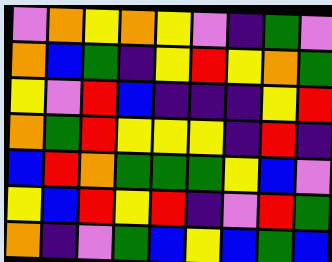[["violet", "orange", "yellow", "orange", "yellow", "violet", "indigo", "green", "violet"], ["orange", "blue", "green", "indigo", "yellow", "red", "yellow", "orange", "green"], ["yellow", "violet", "red", "blue", "indigo", "indigo", "indigo", "yellow", "red"], ["orange", "green", "red", "yellow", "yellow", "yellow", "indigo", "red", "indigo"], ["blue", "red", "orange", "green", "green", "green", "yellow", "blue", "violet"], ["yellow", "blue", "red", "yellow", "red", "indigo", "violet", "red", "green"], ["orange", "indigo", "violet", "green", "blue", "yellow", "blue", "green", "blue"]]